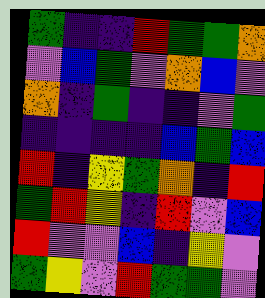[["green", "indigo", "indigo", "red", "green", "green", "orange"], ["violet", "blue", "green", "violet", "orange", "blue", "violet"], ["orange", "indigo", "green", "indigo", "indigo", "violet", "green"], ["indigo", "indigo", "indigo", "indigo", "blue", "green", "blue"], ["red", "indigo", "yellow", "green", "orange", "indigo", "red"], ["green", "red", "yellow", "indigo", "red", "violet", "blue"], ["red", "violet", "violet", "blue", "indigo", "yellow", "violet"], ["green", "yellow", "violet", "red", "green", "green", "violet"]]